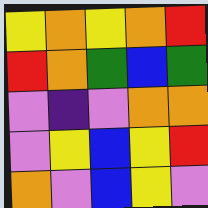[["yellow", "orange", "yellow", "orange", "red"], ["red", "orange", "green", "blue", "green"], ["violet", "indigo", "violet", "orange", "orange"], ["violet", "yellow", "blue", "yellow", "red"], ["orange", "violet", "blue", "yellow", "violet"]]